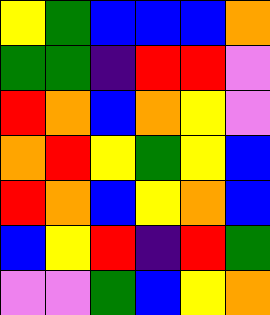[["yellow", "green", "blue", "blue", "blue", "orange"], ["green", "green", "indigo", "red", "red", "violet"], ["red", "orange", "blue", "orange", "yellow", "violet"], ["orange", "red", "yellow", "green", "yellow", "blue"], ["red", "orange", "blue", "yellow", "orange", "blue"], ["blue", "yellow", "red", "indigo", "red", "green"], ["violet", "violet", "green", "blue", "yellow", "orange"]]